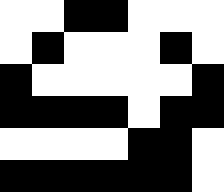[["white", "white", "black", "black", "white", "white", "white"], ["white", "black", "white", "white", "white", "black", "white"], ["black", "white", "white", "white", "white", "white", "black"], ["black", "black", "black", "black", "white", "black", "black"], ["white", "white", "white", "white", "black", "black", "white"], ["black", "black", "black", "black", "black", "black", "white"]]